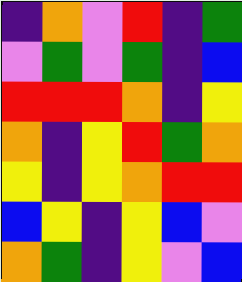[["indigo", "orange", "violet", "red", "indigo", "green"], ["violet", "green", "violet", "green", "indigo", "blue"], ["red", "red", "red", "orange", "indigo", "yellow"], ["orange", "indigo", "yellow", "red", "green", "orange"], ["yellow", "indigo", "yellow", "orange", "red", "red"], ["blue", "yellow", "indigo", "yellow", "blue", "violet"], ["orange", "green", "indigo", "yellow", "violet", "blue"]]